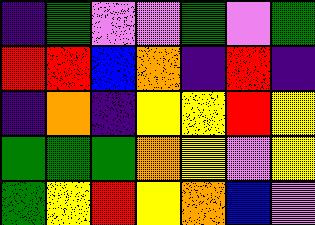[["indigo", "green", "violet", "violet", "green", "violet", "green"], ["red", "red", "blue", "orange", "indigo", "red", "indigo"], ["indigo", "orange", "indigo", "yellow", "yellow", "red", "yellow"], ["green", "green", "green", "orange", "yellow", "violet", "yellow"], ["green", "yellow", "red", "yellow", "orange", "blue", "violet"]]